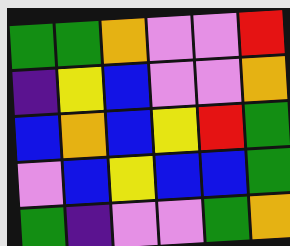[["green", "green", "orange", "violet", "violet", "red"], ["indigo", "yellow", "blue", "violet", "violet", "orange"], ["blue", "orange", "blue", "yellow", "red", "green"], ["violet", "blue", "yellow", "blue", "blue", "green"], ["green", "indigo", "violet", "violet", "green", "orange"]]